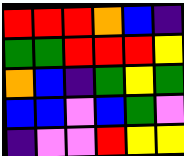[["red", "red", "red", "orange", "blue", "indigo"], ["green", "green", "red", "red", "red", "yellow"], ["orange", "blue", "indigo", "green", "yellow", "green"], ["blue", "blue", "violet", "blue", "green", "violet"], ["indigo", "violet", "violet", "red", "yellow", "yellow"]]